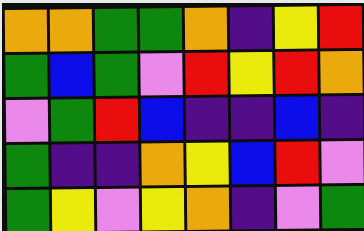[["orange", "orange", "green", "green", "orange", "indigo", "yellow", "red"], ["green", "blue", "green", "violet", "red", "yellow", "red", "orange"], ["violet", "green", "red", "blue", "indigo", "indigo", "blue", "indigo"], ["green", "indigo", "indigo", "orange", "yellow", "blue", "red", "violet"], ["green", "yellow", "violet", "yellow", "orange", "indigo", "violet", "green"]]